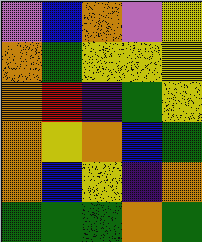[["violet", "blue", "orange", "violet", "yellow"], ["orange", "green", "yellow", "yellow", "yellow"], ["orange", "red", "indigo", "green", "yellow"], ["orange", "yellow", "orange", "blue", "green"], ["orange", "blue", "yellow", "indigo", "orange"], ["green", "green", "green", "orange", "green"]]